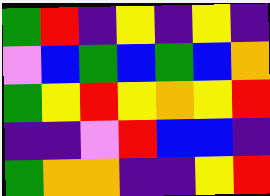[["green", "red", "indigo", "yellow", "indigo", "yellow", "indigo"], ["violet", "blue", "green", "blue", "green", "blue", "orange"], ["green", "yellow", "red", "yellow", "orange", "yellow", "red"], ["indigo", "indigo", "violet", "red", "blue", "blue", "indigo"], ["green", "orange", "orange", "indigo", "indigo", "yellow", "red"]]